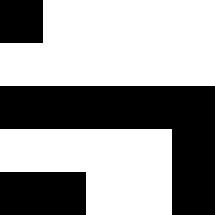[["black", "white", "white", "white", "white"], ["white", "white", "white", "white", "white"], ["black", "black", "black", "black", "black"], ["white", "white", "white", "white", "black"], ["black", "black", "white", "white", "black"]]